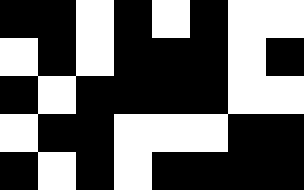[["black", "black", "white", "black", "white", "black", "white", "white"], ["white", "black", "white", "black", "black", "black", "white", "black"], ["black", "white", "black", "black", "black", "black", "white", "white"], ["white", "black", "black", "white", "white", "white", "black", "black"], ["black", "white", "black", "white", "black", "black", "black", "black"]]